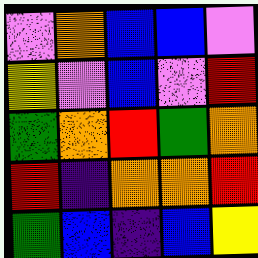[["violet", "orange", "blue", "blue", "violet"], ["yellow", "violet", "blue", "violet", "red"], ["green", "orange", "red", "green", "orange"], ["red", "indigo", "orange", "orange", "red"], ["green", "blue", "indigo", "blue", "yellow"]]